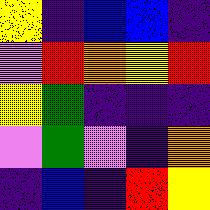[["yellow", "indigo", "blue", "blue", "indigo"], ["violet", "red", "orange", "yellow", "red"], ["yellow", "green", "indigo", "indigo", "indigo"], ["violet", "green", "violet", "indigo", "orange"], ["indigo", "blue", "indigo", "red", "yellow"]]